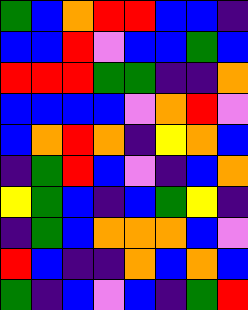[["green", "blue", "orange", "red", "red", "blue", "blue", "indigo"], ["blue", "blue", "red", "violet", "blue", "blue", "green", "blue"], ["red", "red", "red", "green", "green", "indigo", "indigo", "orange"], ["blue", "blue", "blue", "blue", "violet", "orange", "red", "violet"], ["blue", "orange", "red", "orange", "indigo", "yellow", "orange", "blue"], ["indigo", "green", "red", "blue", "violet", "indigo", "blue", "orange"], ["yellow", "green", "blue", "indigo", "blue", "green", "yellow", "indigo"], ["indigo", "green", "blue", "orange", "orange", "orange", "blue", "violet"], ["red", "blue", "indigo", "indigo", "orange", "blue", "orange", "blue"], ["green", "indigo", "blue", "violet", "blue", "indigo", "green", "red"]]